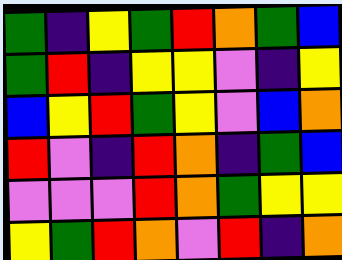[["green", "indigo", "yellow", "green", "red", "orange", "green", "blue"], ["green", "red", "indigo", "yellow", "yellow", "violet", "indigo", "yellow"], ["blue", "yellow", "red", "green", "yellow", "violet", "blue", "orange"], ["red", "violet", "indigo", "red", "orange", "indigo", "green", "blue"], ["violet", "violet", "violet", "red", "orange", "green", "yellow", "yellow"], ["yellow", "green", "red", "orange", "violet", "red", "indigo", "orange"]]